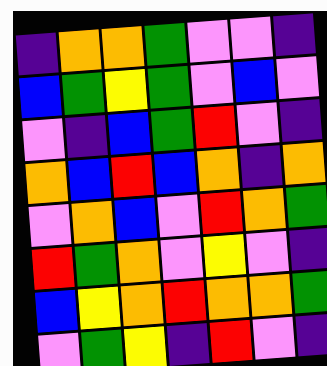[["indigo", "orange", "orange", "green", "violet", "violet", "indigo"], ["blue", "green", "yellow", "green", "violet", "blue", "violet"], ["violet", "indigo", "blue", "green", "red", "violet", "indigo"], ["orange", "blue", "red", "blue", "orange", "indigo", "orange"], ["violet", "orange", "blue", "violet", "red", "orange", "green"], ["red", "green", "orange", "violet", "yellow", "violet", "indigo"], ["blue", "yellow", "orange", "red", "orange", "orange", "green"], ["violet", "green", "yellow", "indigo", "red", "violet", "indigo"]]